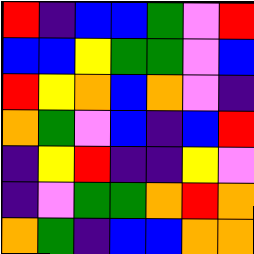[["red", "indigo", "blue", "blue", "green", "violet", "red"], ["blue", "blue", "yellow", "green", "green", "violet", "blue"], ["red", "yellow", "orange", "blue", "orange", "violet", "indigo"], ["orange", "green", "violet", "blue", "indigo", "blue", "red"], ["indigo", "yellow", "red", "indigo", "indigo", "yellow", "violet"], ["indigo", "violet", "green", "green", "orange", "red", "orange"], ["orange", "green", "indigo", "blue", "blue", "orange", "orange"]]